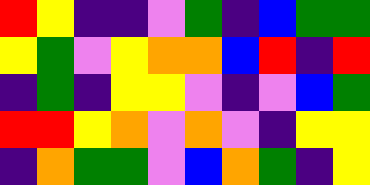[["red", "yellow", "indigo", "indigo", "violet", "green", "indigo", "blue", "green", "green"], ["yellow", "green", "violet", "yellow", "orange", "orange", "blue", "red", "indigo", "red"], ["indigo", "green", "indigo", "yellow", "yellow", "violet", "indigo", "violet", "blue", "green"], ["red", "red", "yellow", "orange", "violet", "orange", "violet", "indigo", "yellow", "yellow"], ["indigo", "orange", "green", "green", "violet", "blue", "orange", "green", "indigo", "yellow"]]